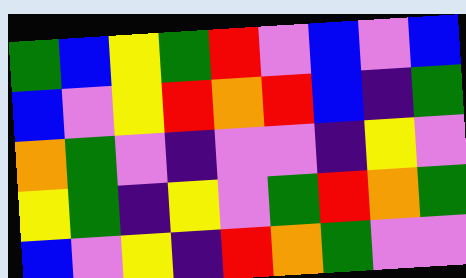[["green", "blue", "yellow", "green", "red", "violet", "blue", "violet", "blue"], ["blue", "violet", "yellow", "red", "orange", "red", "blue", "indigo", "green"], ["orange", "green", "violet", "indigo", "violet", "violet", "indigo", "yellow", "violet"], ["yellow", "green", "indigo", "yellow", "violet", "green", "red", "orange", "green"], ["blue", "violet", "yellow", "indigo", "red", "orange", "green", "violet", "violet"]]